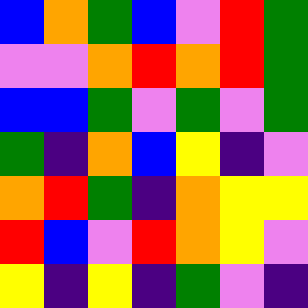[["blue", "orange", "green", "blue", "violet", "red", "green"], ["violet", "violet", "orange", "red", "orange", "red", "green"], ["blue", "blue", "green", "violet", "green", "violet", "green"], ["green", "indigo", "orange", "blue", "yellow", "indigo", "violet"], ["orange", "red", "green", "indigo", "orange", "yellow", "yellow"], ["red", "blue", "violet", "red", "orange", "yellow", "violet"], ["yellow", "indigo", "yellow", "indigo", "green", "violet", "indigo"]]